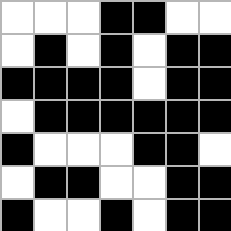[["white", "white", "white", "black", "black", "white", "white"], ["white", "black", "white", "black", "white", "black", "black"], ["black", "black", "black", "black", "white", "black", "black"], ["white", "black", "black", "black", "black", "black", "black"], ["black", "white", "white", "white", "black", "black", "white"], ["white", "black", "black", "white", "white", "black", "black"], ["black", "white", "white", "black", "white", "black", "black"]]